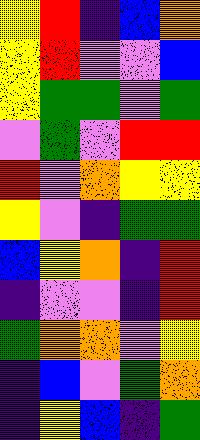[["yellow", "red", "indigo", "blue", "orange"], ["yellow", "red", "violet", "violet", "blue"], ["yellow", "green", "green", "violet", "green"], ["violet", "green", "violet", "red", "red"], ["red", "violet", "orange", "yellow", "yellow"], ["yellow", "violet", "indigo", "green", "green"], ["blue", "yellow", "orange", "indigo", "red"], ["indigo", "violet", "violet", "indigo", "red"], ["green", "orange", "orange", "violet", "yellow"], ["indigo", "blue", "violet", "green", "orange"], ["indigo", "yellow", "blue", "indigo", "green"]]